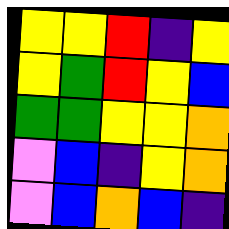[["yellow", "yellow", "red", "indigo", "yellow"], ["yellow", "green", "red", "yellow", "blue"], ["green", "green", "yellow", "yellow", "orange"], ["violet", "blue", "indigo", "yellow", "orange"], ["violet", "blue", "orange", "blue", "indigo"]]